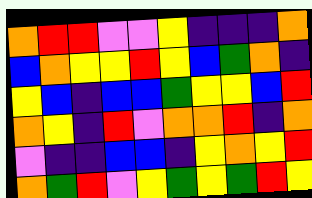[["orange", "red", "red", "violet", "violet", "yellow", "indigo", "indigo", "indigo", "orange"], ["blue", "orange", "yellow", "yellow", "red", "yellow", "blue", "green", "orange", "indigo"], ["yellow", "blue", "indigo", "blue", "blue", "green", "yellow", "yellow", "blue", "red"], ["orange", "yellow", "indigo", "red", "violet", "orange", "orange", "red", "indigo", "orange"], ["violet", "indigo", "indigo", "blue", "blue", "indigo", "yellow", "orange", "yellow", "red"], ["orange", "green", "red", "violet", "yellow", "green", "yellow", "green", "red", "yellow"]]